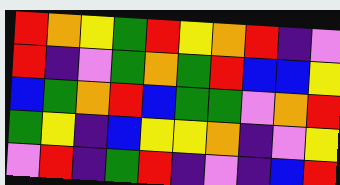[["red", "orange", "yellow", "green", "red", "yellow", "orange", "red", "indigo", "violet"], ["red", "indigo", "violet", "green", "orange", "green", "red", "blue", "blue", "yellow"], ["blue", "green", "orange", "red", "blue", "green", "green", "violet", "orange", "red"], ["green", "yellow", "indigo", "blue", "yellow", "yellow", "orange", "indigo", "violet", "yellow"], ["violet", "red", "indigo", "green", "red", "indigo", "violet", "indigo", "blue", "red"]]